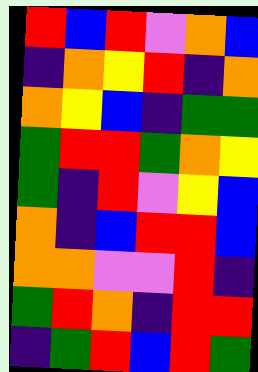[["red", "blue", "red", "violet", "orange", "blue"], ["indigo", "orange", "yellow", "red", "indigo", "orange"], ["orange", "yellow", "blue", "indigo", "green", "green"], ["green", "red", "red", "green", "orange", "yellow"], ["green", "indigo", "red", "violet", "yellow", "blue"], ["orange", "indigo", "blue", "red", "red", "blue"], ["orange", "orange", "violet", "violet", "red", "indigo"], ["green", "red", "orange", "indigo", "red", "red"], ["indigo", "green", "red", "blue", "red", "green"]]